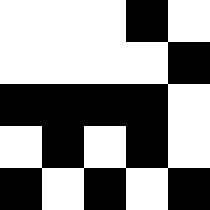[["white", "white", "white", "black", "white"], ["white", "white", "white", "white", "black"], ["black", "black", "black", "black", "white"], ["white", "black", "white", "black", "white"], ["black", "white", "black", "white", "black"]]